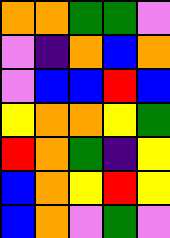[["orange", "orange", "green", "green", "violet"], ["violet", "indigo", "orange", "blue", "orange"], ["violet", "blue", "blue", "red", "blue"], ["yellow", "orange", "orange", "yellow", "green"], ["red", "orange", "green", "indigo", "yellow"], ["blue", "orange", "yellow", "red", "yellow"], ["blue", "orange", "violet", "green", "violet"]]